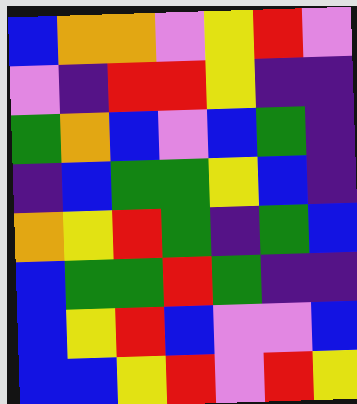[["blue", "orange", "orange", "violet", "yellow", "red", "violet"], ["violet", "indigo", "red", "red", "yellow", "indigo", "indigo"], ["green", "orange", "blue", "violet", "blue", "green", "indigo"], ["indigo", "blue", "green", "green", "yellow", "blue", "indigo"], ["orange", "yellow", "red", "green", "indigo", "green", "blue"], ["blue", "green", "green", "red", "green", "indigo", "indigo"], ["blue", "yellow", "red", "blue", "violet", "violet", "blue"], ["blue", "blue", "yellow", "red", "violet", "red", "yellow"]]